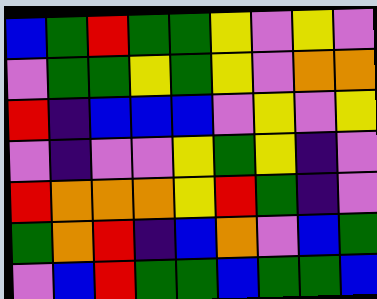[["blue", "green", "red", "green", "green", "yellow", "violet", "yellow", "violet"], ["violet", "green", "green", "yellow", "green", "yellow", "violet", "orange", "orange"], ["red", "indigo", "blue", "blue", "blue", "violet", "yellow", "violet", "yellow"], ["violet", "indigo", "violet", "violet", "yellow", "green", "yellow", "indigo", "violet"], ["red", "orange", "orange", "orange", "yellow", "red", "green", "indigo", "violet"], ["green", "orange", "red", "indigo", "blue", "orange", "violet", "blue", "green"], ["violet", "blue", "red", "green", "green", "blue", "green", "green", "blue"]]